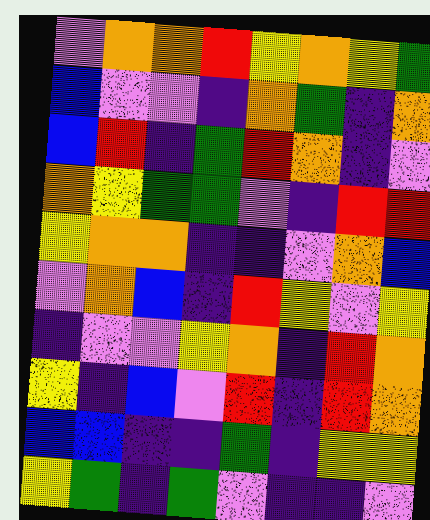[["violet", "orange", "orange", "red", "yellow", "orange", "yellow", "green"], ["blue", "violet", "violet", "indigo", "orange", "green", "indigo", "orange"], ["blue", "red", "indigo", "green", "red", "orange", "indigo", "violet"], ["orange", "yellow", "green", "green", "violet", "indigo", "red", "red"], ["yellow", "orange", "orange", "indigo", "indigo", "violet", "orange", "blue"], ["violet", "orange", "blue", "indigo", "red", "yellow", "violet", "yellow"], ["indigo", "violet", "violet", "yellow", "orange", "indigo", "red", "orange"], ["yellow", "indigo", "blue", "violet", "red", "indigo", "red", "orange"], ["blue", "blue", "indigo", "indigo", "green", "indigo", "yellow", "yellow"], ["yellow", "green", "indigo", "green", "violet", "indigo", "indigo", "violet"]]